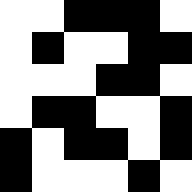[["white", "white", "black", "black", "black", "white"], ["white", "black", "white", "white", "black", "black"], ["white", "white", "white", "black", "black", "white"], ["white", "black", "black", "white", "white", "black"], ["black", "white", "black", "black", "white", "black"], ["black", "white", "white", "white", "black", "white"]]